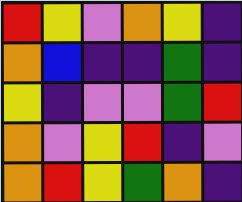[["red", "yellow", "violet", "orange", "yellow", "indigo"], ["orange", "blue", "indigo", "indigo", "green", "indigo"], ["yellow", "indigo", "violet", "violet", "green", "red"], ["orange", "violet", "yellow", "red", "indigo", "violet"], ["orange", "red", "yellow", "green", "orange", "indigo"]]